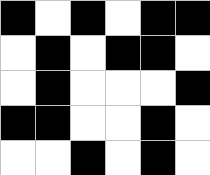[["black", "white", "black", "white", "black", "black"], ["white", "black", "white", "black", "black", "white"], ["white", "black", "white", "white", "white", "black"], ["black", "black", "white", "white", "black", "white"], ["white", "white", "black", "white", "black", "white"]]